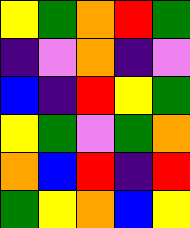[["yellow", "green", "orange", "red", "green"], ["indigo", "violet", "orange", "indigo", "violet"], ["blue", "indigo", "red", "yellow", "green"], ["yellow", "green", "violet", "green", "orange"], ["orange", "blue", "red", "indigo", "red"], ["green", "yellow", "orange", "blue", "yellow"]]